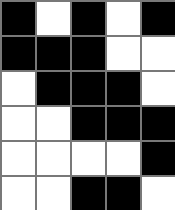[["black", "white", "black", "white", "black"], ["black", "black", "black", "white", "white"], ["white", "black", "black", "black", "white"], ["white", "white", "black", "black", "black"], ["white", "white", "white", "white", "black"], ["white", "white", "black", "black", "white"]]